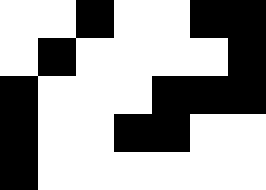[["white", "white", "black", "white", "white", "black", "black"], ["white", "black", "white", "white", "white", "white", "black"], ["black", "white", "white", "white", "black", "black", "black"], ["black", "white", "white", "black", "black", "white", "white"], ["black", "white", "white", "white", "white", "white", "white"]]